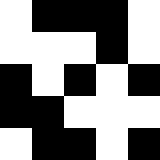[["white", "black", "black", "black", "white"], ["white", "white", "white", "black", "white"], ["black", "white", "black", "white", "black"], ["black", "black", "white", "white", "white"], ["white", "black", "black", "white", "black"]]